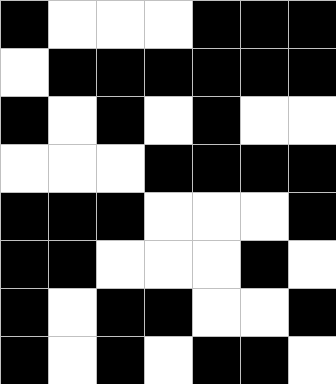[["black", "white", "white", "white", "black", "black", "black"], ["white", "black", "black", "black", "black", "black", "black"], ["black", "white", "black", "white", "black", "white", "white"], ["white", "white", "white", "black", "black", "black", "black"], ["black", "black", "black", "white", "white", "white", "black"], ["black", "black", "white", "white", "white", "black", "white"], ["black", "white", "black", "black", "white", "white", "black"], ["black", "white", "black", "white", "black", "black", "white"]]